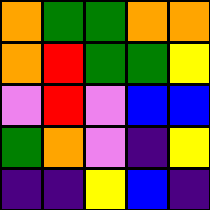[["orange", "green", "green", "orange", "orange"], ["orange", "red", "green", "green", "yellow"], ["violet", "red", "violet", "blue", "blue"], ["green", "orange", "violet", "indigo", "yellow"], ["indigo", "indigo", "yellow", "blue", "indigo"]]